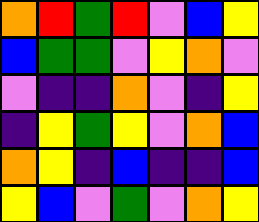[["orange", "red", "green", "red", "violet", "blue", "yellow"], ["blue", "green", "green", "violet", "yellow", "orange", "violet"], ["violet", "indigo", "indigo", "orange", "violet", "indigo", "yellow"], ["indigo", "yellow", "green", "yellow", "violet", "orange", "blue"], ["orange", "yellow", "indigo", "blue", "indigo", "indigo", "blue"], ["yellow", "blue", "violet", "green", "violet", "orange", "yellow"]]